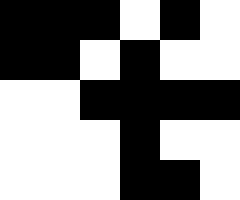[["black", "black", "black", "white", "black", "white"], ["black", "black", "white", "black", "white", "white"], ["white", "white", "black", "black", "black", "black"], ["white", "white", "white", "black", "white", "white"], ["white", "white", "white", "black", "black", "white"]]